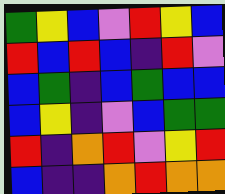[["green", "yellow", "blue", "violet", "red", "yellow", "blue"], ["red", "blue", "red", "blue", "indigo", "red", "violet"], ["blue", "green", "indigo", "blue", "green", "blue", "blue"], ["blue", "yellow", "indigo", "violet", "blue", "green", "green"], ["red", "indigo", "orange", "red", "violet", "yellow", "red"], ["blue", "indigo", "indigo", "orange", "red", "orange", "orange"]]